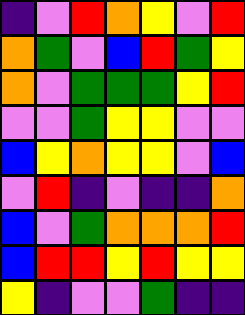[["indigo", "violet", "red", "orange", "yellow", "violet", "red"], ["orange", "green", "violet", "blue", "red", "green", "yellow"], ["orange", "violet", "green", "green", "green", "yellow", "red"], ["violet", "violet", "green", "yellow", "yellow", "violet", "violet"], ["blue", "yellow", "orange", "yellow", "yellow", "violet", "blue"], ["violet", "red", "indigo", "violet", "indigo", "indigo", "orange"], ["blue", "violet", "green", "orange", "orange", "orange", "red"], ["blue", "red", "red", "yellow", "red", "yellow", "yellow"], ["yellow", "indigo", "violet", "violet", "green", "indigo", "indigo"]]